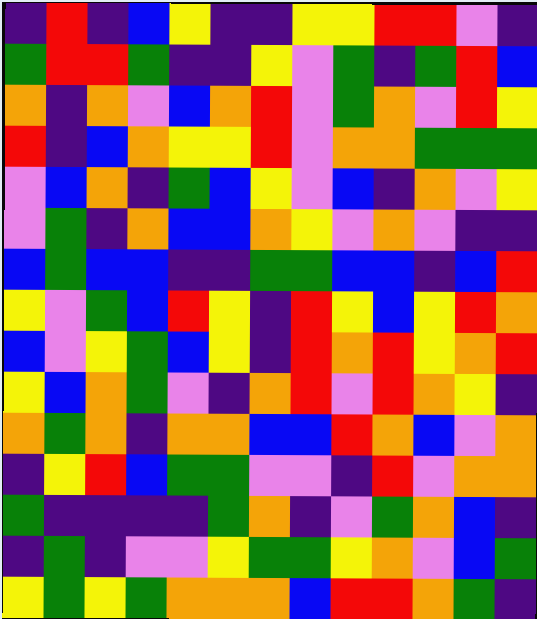[["indigo", "red", "indigo", "blue", "yellow", "indigo", "indigo", "yellow", "yellow", "red", "red", "violet", "indigo"], ["green", "red", "red", "green", "indigo", "indigo", "yellow", "violet", "green", "indigo", "green", "red", "blue"], ["orange", "indigo", "orange", "violet", "blue", "orange", "red", "violet", "green", "orange", "violet", "red", "yellow"], ["red", "indigo", "blue", "orange", "yellow", "yellow", "red", "violet", "orange", "orange", "green", "green", "green"], ["violet", "blue", "orange", "indigo", "green", "blue", "yellow", "violet", "blue", "indigo", "orange", "violet", "yellow"], ["violet", "green", "indigo", "orange", "blue", "blue", "orange", "yellow", "violet", "orange", "violet", "indigo", "indigo"], ["blue", "green", "blue", "blue", "indigo", "indigo", "green", "green", "blue", "blue", "indigo", "blue", "red"], ["yellow", "violet", "green", "blue", "red", "yellow", "indigo", "red", "yellow", "blue", "yellow", "red", "orange"], ["blue", "violet", "yellow", "green", "blue", "yellow", "indigo", "red", "orange", "red", "yellow", "orange", "red"], ["yellow", "blue", "orange", "green", "violet", "indigo", "orange", "red", "violet", "red", "orange", "yellow", "indigo"], ["orange", "green", "orange", "indigo", "orange", "orange", "blue", "blue", "red", "orange", "blue", "violet", "orange"], ["indigo", "yellow", "red", "blue", "green", "green", "violet", "violet", "indigo", "red", "violet", "orange", "orange"], ["green", "indigo", "indigo", "indigo", "indigo", "green", "orange", "indigo", "violet", "green", "orange", "blue", "indigo"], ["indigo", "green", "indigo", "violet", "violet", "yellow", "green", "green", "yellow", "orange", "violet", "blue", "green"], ["yellow", "green", "yellow", "green", "orange", "orange", "orange", "blue", "red", "red", "orange", "green", "indigo"]]